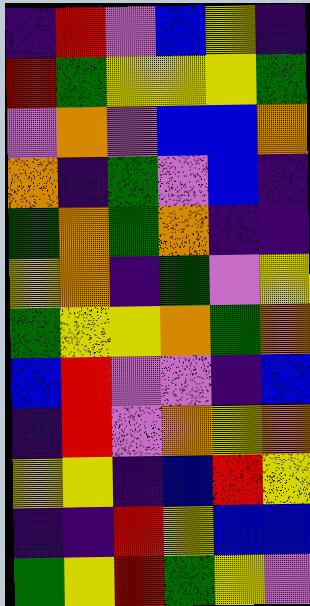[["indigo", "red", "violet", "blue", "yellow", "indigo"], ["red", "green", "yellow", "yellow", "yellow", "green"], ["violet", "orange", "violet", "blue", "blue", "orange"], ["orange", "indigo", "green", "violet", "blue", "indigo"], ["green", "orange", "green", "orange", "indigo", "indigo"], ["yellow", "orange", "indigo", "green", "violet", "yellow"], ["green", "yellow", "yellow", "orange", "green", "orange"], ["blue", "red", "violet", "violet", "indigo", "blue"], ["indigo", "red", "violet", "orange", "yellow", "orange"], ["yellow", "yellow", "indigo", "blue", "red", "yellow"], ["indigo", "indigo", "red", "yellow", "blue", "blue"], ["green", "yellow", "red", "green", "yellow", "violet"]]